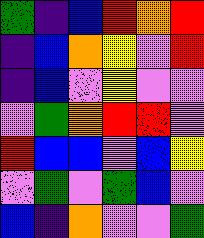[["green", "indigo", "blue", "red", "orange", "red"], ["indigo", "blue", "orange", "yellow", "violet", "red"], ["indigo", "blue", "violet", "yellow", "violet", "violet"], ["violet", "green", "orange", "red", "red", "violet"], ["red", "blue", "blue", "violet", "blue", "yellow"], ["violet", "green", "violet", "green", "blue", "violet"], ["blue", "indigo", "orange", "violet", "violet", "green"]]